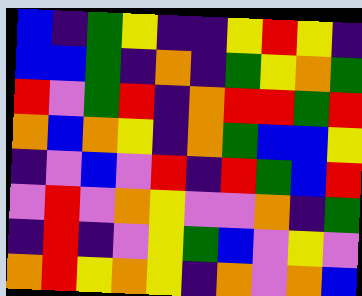[["blue", "indigo", "green", "yellow", "indigo", "indigo", "yellow", "red", "yellow", "indigo"], ["blue", "blue", "green", "indigo", "orange", "indigo", "green", "yellow", "orange", "green"], ["red", "violet", "green", "red", "indigo", "orange", "red", "red", "green", "red"], ["orange", "blue", "orange", "yellow", "indigo", "orange", "green", "blue", "blue", "yellow"], ["indigo", "violet", "blue", "violet", "red", "indigo", "red", "green", "blue", "red"], ["violet", "red", "violet", "orange", "yellow", "violet", "violet", "orange", "indigo", "green"], ["indigo", "red", "indigo", "violet", "yellow", "green", "blue", "violet", "yellow", "violet"], ["orange", "red", "yellow", "orange", "yellow", "indigo", "orange", "violet", "orange", "blue"]]